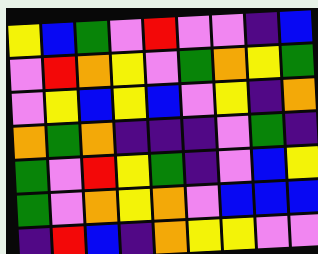[["yellow", "blue", "green", "violet", "red", "violet", "violet", "indigo", "blue"], ["violet", "red", "orange", "yellow", "violet", "green", "orange", "yellow", "green"], ["violet", "yellow", "blue", "yellow", "blue", "violet", "yellow", "indigo", "orange"], ["orange", "green", "orange", "indigo", "indigo", "indigo", "violet", "green", "indigo"], ["green", "violet", "red", "yellow", "green", "indigo", "violet", "blue", "yellow"], ["green", "violet", "orange", "yellow", "orange", "violet", "blue", "blue", "blue"], ["indigo", "red", "blue", "indigo", "orange", "yellow", "yellow", "violet", "violet"]]